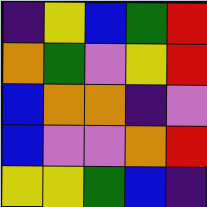[["indigo", "yellow", "blue", "green", "red"], ["orange", "green", "violet", "yellow", "red"], ["blue", "orange", "orange", "indigo", "violet"], ["blue", "violet", "violet", "orange", "red"], ["yellow", "yellow", "green", "blue", "indigo"]]